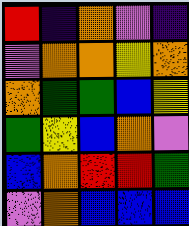[["red", "indigo", "orange", "violet", "indigo"], ["violet", "orange", "orange", "yellow", "orange"], ["orange", "green", "green", "blue", "yellow"], ["green", "yellow", "blue", "orange", "violet"], ["blue", "orange", "red", "red", "green"], ["violet", "orange", "blue", "blue", "blue"]]